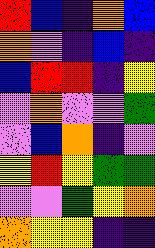[["red", "blue", "indigo", "orange", "blue"], ["orange", "violet", "indigo", "blue", "indigo"], ["blue", "red", "red", "indigo", "yellow"], ["violet", "orange", "violet", "violet", "green"], ["violet", "blue", "orange", "indigo", "violet"], ["yellow", "red", "yellow", "green", "green"], ["violet", "violet", "green", "yellow", "orange"], ["orange", "yellow", "yellow", "indigo", "indigo"]]